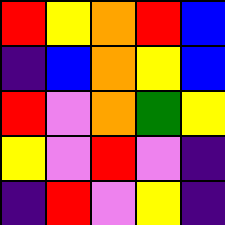[["red", "yellow", "orange", "red", "blue"], ["indigo", "blue", "orange", "yellow", "blue"], ["red", "violet", "orange", "green", "yellow"], ["yellow", "violet", "red", "violet", "indigo"], ["indigo", "red", "violet", "yellow", "indigo"]]